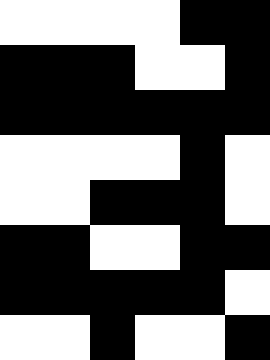[["white", "white", "white", "white", "black", "black"], ["black", "black", "black", "white", "white", "black"], ["black", "black", "black", "black", "black", "black"], ["white", "white", "white", "white", "black", "white"], ["white", "white", "black", "black", "black", "white"], ["black", "black", "white", "white", "black", "black"], ["black", "black", "black", "black", "black", "white"], ["white", "white", "black", "white", "white", "black"]]